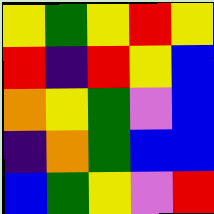[["yellow", "green", "yellow", "red", "yellow"], ["red", "indigo", "red", "yellow", "blue"], ["orange", "yellow", "green", "violet", "blue"], ["indigo", "orange", "green", "blue", "blue"], ["blue", "green", "yellow", "violet", "red"]]